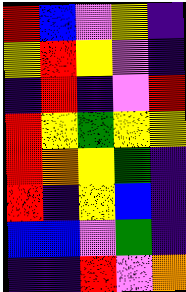[["red", "blue", "violet", "yellow", "indigo"], ["yellow", "red", "yellow", "violet", "indigo"], ["indigo", "red", "indigo", "violet", "red"], ["red", "yellow", "green", "yellow", "yellow"], ["red", "orange", "yellow", "green", "indigo"], ["red", "indigo", "yellow", "blue", "indigo"], ["blue", "blue", "violet", "green", "indigo"], ["indigo", "indigo", "red", "violet", "orange"]]